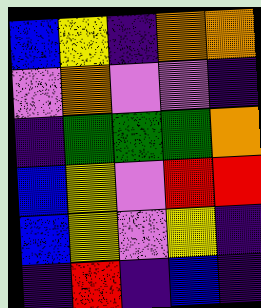[["blue", "yellow", "indigo", "orange", "orange"], ["violet", "orange", "violet", "violet", "indigo"], ["indigo", "green", "green", "green", "orange"], ["blue", "yellow", "violet", "red", "red"], ["blue", "yellow", "violet", "yellow", "indigo"], ["indigo", "red", "indigo", "blue", "indigo"]]